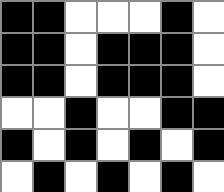[["black", "black", "white", "white", "white", "black", "white"], ["black", "black", "white", "black", "black", "black", "white"], ["black", "black", "white", "black", "black", "black", "white"], ["white", "white", "black", "white", "white", "black", "black"], ["black", "white", "black", "white", "black", "white", "black"], ["white", "black", "white", "black", "white", "black", "white"]]